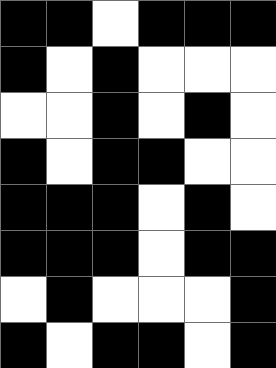[["black", "black", "white", "black", "black", "black"], ["black", "white", "black", "white", "white", "white"], ["white", "white", "black", "white", "black", "white"], ["black", "white", "black", "black", "white", "white"], ["black", "black", "black", "white", "black", "white"], ["black", "black", "black", "white", "black", "black"], ["white", "black", "white", "white", "white", "black"], ["black", "white", "black", "black", "white", "black"]]